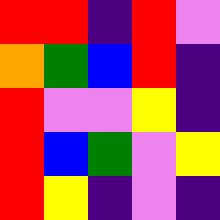[["red", "red", "indigo", "red", "violet"], ["orange", "green", "blue", "red", "indigo"], ["red", "violet", "violet", "yellow", "indigo"], ["red", "blue", "green", "violet", "yellow"], ["red", "yellow", "indigo", "violet", "indigo"]]